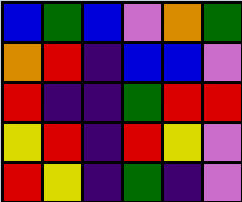[["blue", "green", "blue", "violet", "orange", "green"], ["orange", "red", "indigo", "blue", "blue", "violet"], ["red", "indigo", "indigo", "green", "red", "red"], ["yellow", "red", "indigo", "red", "yellow", "violet"], ["red", "yellow", "indigo", "green", "indigo", "violet"]]